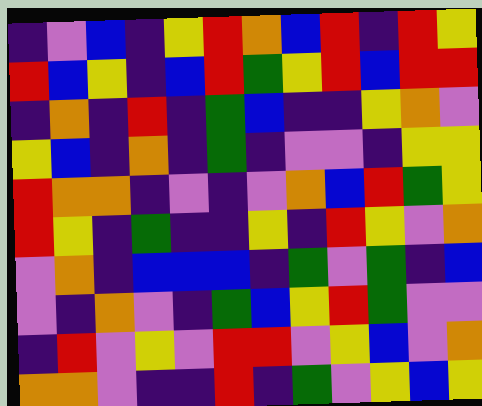[["indigo", "violet", "blue", "indigo", "yellow", "red", "orange", "blue", "red", "indigo", "red", "yellow"], ["red", "blue", "yellow", "indigo", "blue", "red", "green", "yellow", "red", "blue", "red", "red"], ["indigo", "orange", "indigo", "red", "indigo", "green", "blue", "indigo", "indigo", "yellow", "orange", "violet"], ["yellow", "blue", "indigo", "orange", "indigo", "green", "indigo", "violet", "violet", "indigo", "yellow", "yellow"], ["red", "orange", "orange", "indigo", "violet", "indigo", "violet", "orange", "blue", "red", "green", "yellow"], ["red", "yellow", "indigo", "green", "indigo", "indigo", "yellow", "indigo", "red", "yellow", "violet", "orange"], ["violet", "orange", "indigo", "blue", "blue", "blue", "indigo", "green", "violet", "green", "indigo", "blue"], ["violet", "indigo", "orange", "violet", "indigo", "green", "blue", "yellow", "red", "green", "violet", "violet"], ["indigo", "red", "violet", "yellow", "violet", "red", "red", "violet", "yellow", "blue", "violet", "orange"], ["orange", "orange", "violet", "indigo", "indigo", "red", "indigo", "green", "violet", "yellow", "blue", "yellow"]]